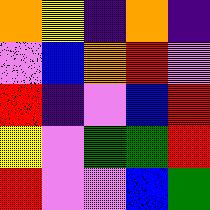[["orange", "yellow", "indigo", "orange", "indigo"], ["violet", "blue", "orange", "red", "violet"], ["red", "indigo", "violet", "blue", "red"], ["yellow", "violet", "green", "green", "red"], ["red", "violet", "violet", "blue", "green"]]